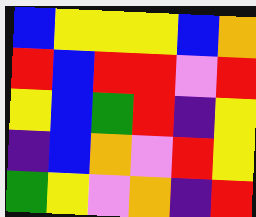[["blue", "yellow", "yellow", "yellow", "blue", "orange"], ["red", "blue", "red", "red", "violet", "red"], ["yellow", "blue", "green", "red", "indigo", "yellow"], ["indigo", "blue", "orange", "violet", "red", "yellow"], ["green", "yellow", "violet", "orange", "indigo", "red"]]